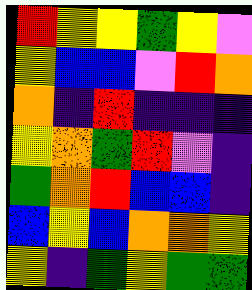[["red", "yellow", "yellow", "green", "yellow", "violet"], ["yellow", "blue", "blue", "violet", "red", "orange"], ["orange", "indigo", "red", "indigo", "indigo", "indigo"], ["yellow", "orange", "green", "red", "violet", "indigo"], ["green", "orange", "red", "blue", "blue", "indigo"], ["blue", "yellow", "blue", "orange", "orange", "yellow"], ["yellow", "indigo", "green", "yellow", "green", "green"]]